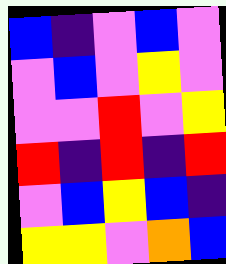[["blue", "indigo", "violet", "blue", "violet"], ["violet", "blue", "violet", "yellow", "violet"], ["violet", "violet", "red", "violet", "yellow"], ["red", "indigo", "red", "indigo", "red"], ["violet", "blue", "yellow", "blue", "indigo"], ["yellow", "yellow", "violet", "orange", "blue"]]